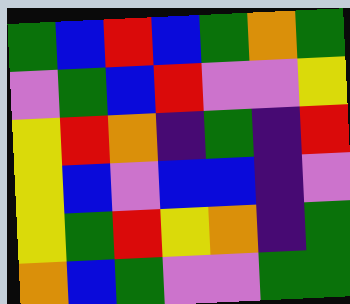[["green", "blue", "red", "blue", "green", "orange", "green"], ["violet", "green", "blue", "red", "violet", "violet", "yellow"], ["yellow", "red", "orange", "indigo", "green", "indigo", "red"], ["yellow", "blue", "violet", "blue", "blue", "indigo", "violet"], ["yellow", "green", "red", "yellow", "orange", "indigo", "green"], ["orange", "blue", "green", "violet", "violet", "green", "green"]]